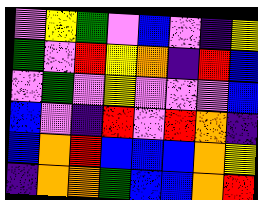[["violet", "yellow", "green", "violet", "blue", "violet", "indigo", "yellow"], ["green", "violet", "red", "yellow", "orange", "indigo", "red", "blue"], ["violet", "green", "violet", "yellow", "violet", "violet", "violet", "blue"], ["blue", "violet", "indigo", "red", "violet", "red", "orange", "indigo"], ["blue", "orange", "red", "blue", "blue", "blue", "orange", "yellow"], ["indigo", "orange", "orange", "green", "blue", "blue", "orange", "red"]]